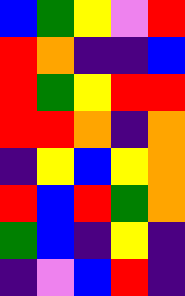[["blue", "green", "yellow", "violet", "red"], ["red", "orange", "indigo", "indigo", "blue"], ["red", "green", "yellow", "red", "red"], ["red", "red", "orange", "indigo", "orange"], ["indigo", "yellow", "blue", "yellow", "orange"], ["red", "blue", "red", "green", "orange"], ["green", "blue", "indigo", "yellow", "indigo"], ["indigo", "violet", "blue", "red", "indigo"]]